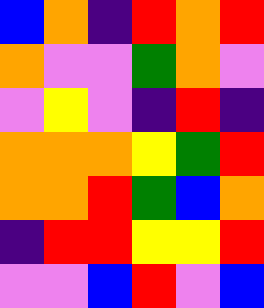[["blue", "orange", "indigo", "red", "orange", "red"], ["orange", "violet", "violet", "green", "orange", "violet"], ["violet", "yellow", "violet", "indigo", "red", "indigo"], ["orange", "orange", "orange", "yellow", "green", "red"], ["orange", "orange", "red", "green", "blue", "orange"], ["indigo", "red", "red", "yellow", "yellow", "red"], ["violet", "violet", "blue", "red", "violet", "blue"]]